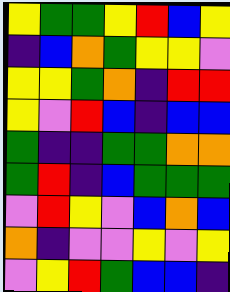[["yellow", "green", "green", "yellow", "red", "blue", "yellow"], ["indigo", "blue", "orange", "green", "yellow", "yellow", "violet"], ["yellow", "yellow", "green", "orange", "indigo", "red", "red"], ["yellow", "violet", "red", "blue", "indigo", "blue", "blue"], ["green", "indigo", "indigo", "green", "green", "orange", "orange"], ["green", "red", "indigo", "blue", "green", "green", "green"], ["violet", "red", "yellow", "violet", "blue", "orange", "blue"], ["orange", "indigo", "violet", "violet", "yellow", "violet", "yellow"], ["violet", "yellow", "red", "green", "blue", "blue", "indigo"]]